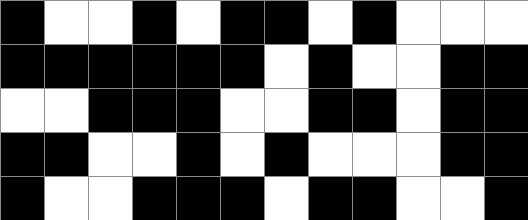[["black", "white", "white", "black", "white", "black", "black", "white", "black", "white", "white", "white"], ["black", "black", "black", "black", "black", "black", "white", "black", "white", "white", "black", "black"], ["white", "white", "black", "black", "black", "white", "white", "black", "black", "white", "black", "black"], ["black", "black", "white", "white", "black", "white", "black", "white", "white", "white", "black", "black"], ["black", "white", "white", "black", "black", "black", "white", "black", "black", "white", "white", "black"]]